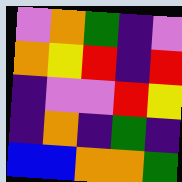[["violet", "orange", "green", "indigo", "violet"], ["orange", "yellow", "red", "indigo", "red"], ["indigo", "violet", "violet", "red", "yellow"], ["indigo", "orange", "indigo", "green", "indigo"], ["blue", "blue", "orange", "orange", "green"]]